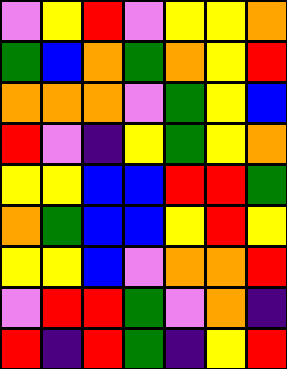[["violet", "yellow", "red", "violet", "yellow", "yellow", "orange"], ["green", "blue", "orange", "green", "orange", "yellow", "red"], ["orange", "orange", "orange", "violet", "green", "yellow", "blue"], ["red", "violet", "indigo", "yellow", "green", "yellow", "orange"], ["yellow", "yellow", "blue", "blue", "red", "red", "green"], ["orange", "green", "blue", "blue", "yellow", "red", "yellow"], ["yellow", "yellow", "blue", "violet", "orange", "orange", "red"], ["violet", "red", "red", "green", "violet", "orange", "indigo"], ["red", "indigo", "red", "green", "indigo", "yellow", "red"]]